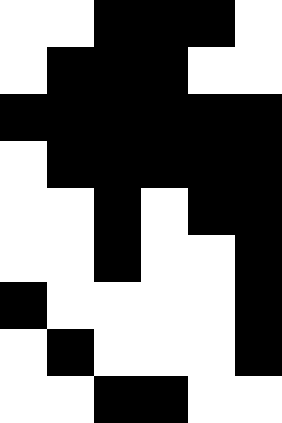[["white", "white", "black", "black", "black", "white"], ["white", "black", "black", "black", "white", "white"], ["black", "black", "black", "black", "black", "black"], ["white", "black", "black", "black", "black", "black"], ["white", "white", "black", "white", "black", "black"], ["white", "white", "black", "white", "white", "black"], ["black", "white", "white", "white", "white", "black"], ["white", "black", "white", "white", "white", "black"], ["white", "white", "black", "black", "white", "white"]]